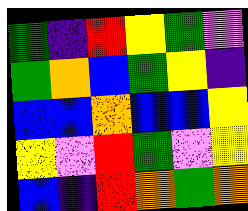[["green", "indigo", "red", "yellow", "green", "violet"], ["green", "orange", "blue", "green", "yellow", "indigo"], ["blue", "blue", "orange", "blue", "blue", "yellow"], ["yellow", "violet", "red", "green", "violet", "yellow"], ["blue", "indigo", "red", "orange", "green", "orange"]]